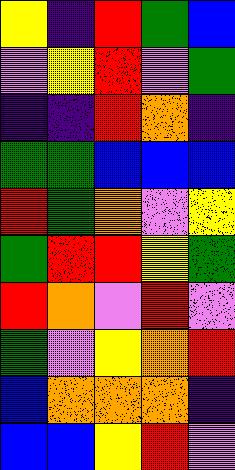[["yellow", "indigo", "red", "green", "blue"], ["violet", "yellow", "red", "violet", "green"], ["indigo", "indigo", "red", "orange", "indigo"], ["green", "green", "blue", "blue", "blue"], ["red", "green", "orange", "violet", "yellow"], ["green", "red", "red", "yellow", "green"], ["red", "orange", "violet", "red", "violet"], ["green", "violet", "yellow", "orange", "red"], ["blue", "orange", "orange", "orange", "indigo"], ["blue", "blue", "yellow", "red", "violet"]]